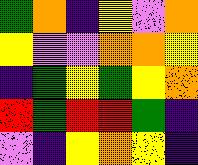[["green", "orange", "indigo", "yellow", "violet", "orange"], ["yellow", "violet", "violet", "orange", "orange", "yellow"], ["indigo", "green", "yellow", "green", "yellow", "orange"], ["red", "green", "red", "red", "green", "indigo"], ["violet", "indigo", "yellow", "orange", "yellow", "indigo"]]